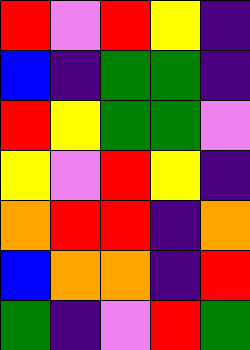[["red", "violet", "red", "yellow", "indigo"], ["blue", "indigo", "green", "green", "indigo"], ["red", "yellow", "green", "green", "violet"], ["yellow", "violet", "red", "yellow", "indigo"], ["orange", "red", "red", "indigo", "orange"], ["blue", "orange", "orange", "indigo", "red"], ["green", "indigo", "violet", "red", "green"]]